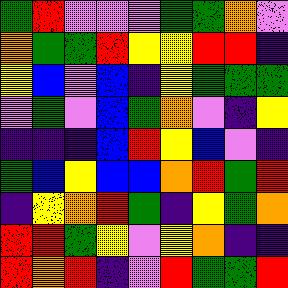[["green", "red", "violet", "violet", "violet", "green", "green", "orange", "violet"], ["orange", "green", "green", "red", "yellow", "yellow", "red", "red", "indigo"], ["yellow", "blue", "violet", "blue", "indigo", "yellow", "green", "green", "green"], ["violet", "green", "violet", "blue", "green", "orange", "violet", "indigo", "yellow"], ["indigo", "indigo", "indigo", "blue", "red", "yellow", "blue", "violet", "indigo"], ["green", "blue", "yellow", "blue", "blue", "orange", "red", "green", "red"], ["indigo", "yellow", "orange", "red", "green", "indigo", "yellow", "green", "orange"], ["red", "red", "green", "yellow", "violet", "yellow", "orange", "indigo", "indigo"], ["red", "orange", "red", "indigo", "violet", "red", "green", "green", "red"]]